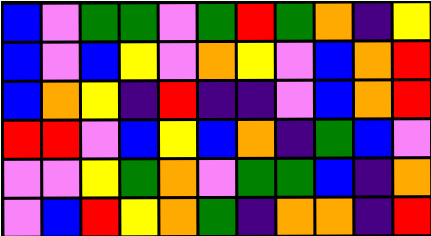[["blue", "violet", "green", "green", "violet", "green", "red", "green", "orange", "indigo", "yellow"], ["blue", "violet", "blue", "yellow", "violet", "orange", "yellow", "violet", "blue", "orange", "red"], ["blue", "orange", "yellow", "indigo", "red", "indigo", "indigo", "violet", "blue", "orange", "red"], ["red", "red", "violet", "blue", "yellow", "blue", "orange", "indigo", "green", "blue", "violet"], ["violet", "violet", "yellow", "green", "orange", "violet", "green", "green", "blue", "indigo", "orange"], ["violet", "blue", "red", "yellow", "orange", "green", "indigo", "orange", "orange", "indigo", "red"]]